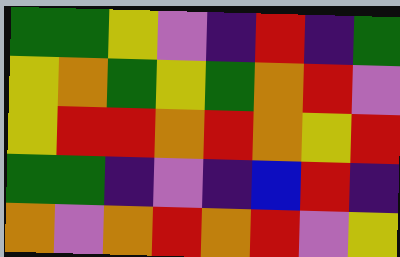[["green", "green", "yellow", "violet", "indigo", "red", "indigo", "green"], ["yellow", "orange", "green", "yellow", "green", "orange", "red", "violet"], ["yellow", "red", "red", "orange", "red", "orange", "yellow", "red"], ["green", "green", "indigo", "violet", "indigo", "blue", "red", "indigo"], ["orange", "violet", "orange", "red", "orange", "red", "violet", "yellow"]]